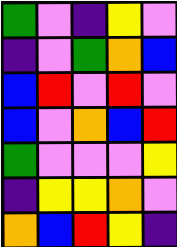[["green", "violet", "indigo", "yellow", "violet"], ["indigo", "violet", "green", "orange", "blue"], ["blue", "red", "violet", "red", "violet"], ["blue", "violet", "orange", "blue", "red"], ["green", "violet", "violet", "violet", "yellow"], ["indigo", "yellow", "yellow", "orange", "violet"], ["orange", "blue", "red", "yellow", "indigo"]]